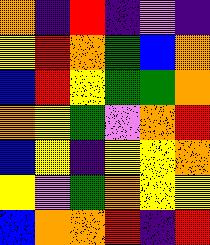[["orange", "indigo", "red", "indigo", "violet", "indigo"], ["yellow", "red", "orange", "green", "blue", "orange"], ["blue", "red", "yellow", "green", "green", "orange"], ["orange", "yellow", "green", "violet", "orange", "red"], ["blue", "yellow", "indigo", "yellow", "yellow", "orange"], ["yellow", "violet", "green", "orange", "yellow", "yellow"], ["blue", "orange", "orange", "red", "indigo", "red"]]